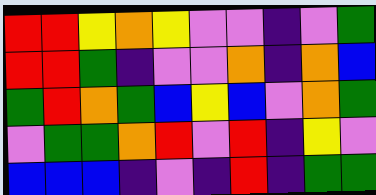[["red", "red", "yellow", "orange", "yellow", "violet", "violet", "indigo", "violet", "green"], ["red", "red", "green", "indigo", "violet", "violet", "orange", "indigo", "orange", "blue"], ["green", "red", "orange", "green", "blue", "yellow", "blue", "violet", "orange", "green"], ["violet", "green", "green", "orange", "red", "violet", "red", "indigo", "yellow", "violet"], ["blue", "blue", "blue", "indigo", "violet", "indigo", "red", "indigo", "green", "green"]]